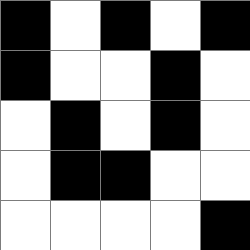[["black", "white", "black", "white", "black"], ["black", "white", "white", "black", "white"], ["white", "black", "white", "black", "white"], ["white", "black", "black", "white", "white"], ["white", "white", "white", "white", "black"]]